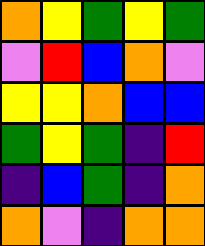[["orange", "yellow", "green", "yellow", "green"], ["violet", "red", "blue", "orange", "violet"], ["yellow", "yellow", "orange", "blue", "blue"], ["green", "yellow", "green", "indigo", "red"], ["indigo", "blue", "green", "indigo", "orange"], ["orange", "violet", "indigo", "orange", "orange"]]